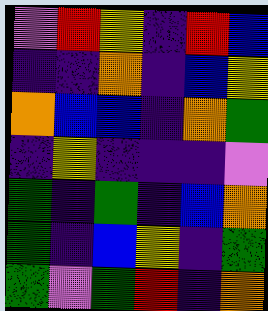[["violet", "red", "yellow", "indigo", "red", "blue"], ["indigo", "indigo", "orange", "indigo", "blue", "yellow"], ["orange", "blue", "blue", "indigo", "orange", "green"], ["indigo", "yellow", "indigo", "indigo", "indigo", "violet"], ["green", "indigo", "green", "indigo", "blue", "orange"], ["green", "indigo", "blue", "yellow", "indigo", "green"], ["green", "violet", "green", "red", "indigo", "orange"]]